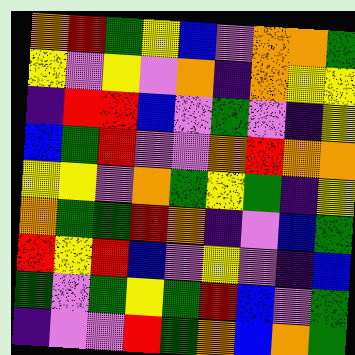[["orange", "red", "green", "yellow", "blue", "violet", "orange", "orange", "green"], ["yellow", "violet", "yellow", "violet", "orange", "indigo", "orange", "yellow", "yellow"], ["indigo", "red", "red", "blue", "violet", "green", "violet", "indigo", "yellow"], ["blue", "green", "red", "violet", "violet", "orange", "red", "orange", "orange"], ["yellow", "yellow", "violet", "orange", "green", "yellow", "green", "indigo", "yellow"], ["orange", "green", "green", "red", "orange", "indigo", "violet", "blue", "green"], ["red", "yellow", "red", "blue", "violet", "yellow", "violet", "indigo", "blue"], ["green", "violet", "green", "yellow", "green", "red", "blue", "violet", "green"], ["indigo", "violet", "violet", "red", "green", "orange", "blue", "orange", "green"]]